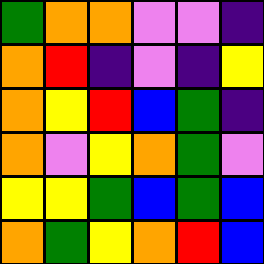[["green", "orange", "orange", "violet", "violet", "indigo"], ["orange", "red", "indigo", "violet", "indigo", "yellow"], ["orange", "yellow", "red", "blue", "green", "indigo"], ["orange", "violet", "yellow", "orange", "green", "violet"], ["yellow", "yellow", "green", "blue", "green", "blue"], ["orange", "green", "yellow", "orange", "red", "blue"]]